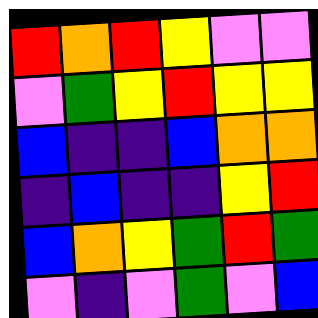[["red", "orange", "red", "yellow", "violet", "violet"], ["violet", "green", "yellow", "red", "yellow", "yellow"], ["blue", "indigo", "indigo", "blue", "orange", "orange"], ["indigo", "blue", "indigo", "indigo", "yellow", "red"], ["blue", "orange", "yellow", "green", "red", "green"], ["violet", "indigo", "violet", "green", "violet", "blue"]]